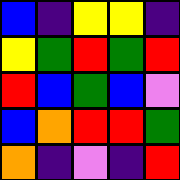[["blue", "indigo", "yellow", "yellow", "indigo"], ["yellow", "green", "red", "green", "red"], ["red", "blue", "green", "blue", "violet"], ["blue", "orange", "red", "red", "green"], ["orange", "indigo", "violet", "indigo", "red"]]